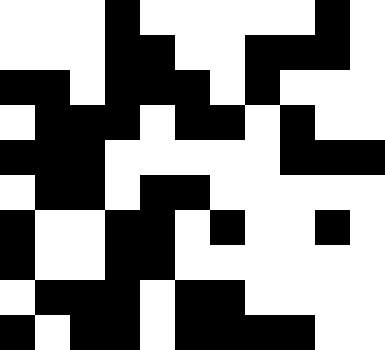[["white", "white", "white", "black", "white", "white", "white", "white", "white", "black", "white"], ["white", "white", "white", "black", "black", "white", "white", "black", "black", "black", "white"], ["black", "black", "white", "black", "black", "black", "white", "black", "white", "white", "white"], ["white", "black", "black", "black", "white", "black", "black", "white", "black", "white", "white"], ["black", "black", "black", "white", "white", "white", "white", "white", "black", "black", "black"], ["white", "black", "black", "white", "black", "black", "white", "white", "white", "white", "white"], ["black", "white", "white", "black", "black", "white", "black", "white", "white", "black", "white"], ["black", "white", "white", "black", "black", "white", "white", "white", "white", "white", "white"], ["white", "black", "black", "black", "white", "black", "black", "white", "white", "white", "white"], ["black", "white", "black", "black", "white", "black", "black", "black", "black", "white", "white"]]